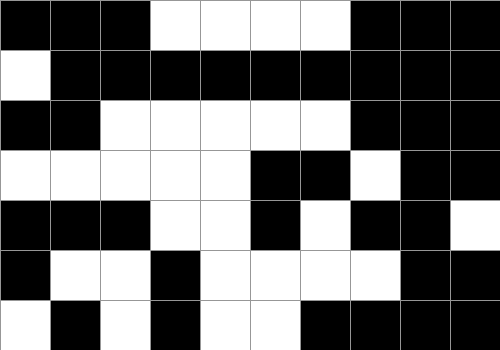[["black", "black", "black", "white", "white", "white", "white", "black", "black", "black"], ["white", "black", "black", "black", "black", "black", "black", "black", "black", "black"], ["black", "black", "white", "white", "white", "white", "white", "black", "black", "black"], ["white", "white", "white", "white", "white", "black", "black", "white", "black", "black"], ["black", "black", "black", "white", "white", "black", "white", "black", "black", "white"], ["black", "white", "white", "black", "white", "white", "white", "white", "black", "black"], ["white", "black", "white", "black", "white", "white", "black", "black", "black", "black"]]